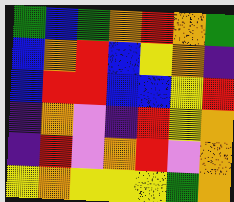[["green", "blue", "green", "orange", "red", "orange", "green"], ["blue", "orange", "red", "blue", "yellow", "orange", "indigo"], ["blue", "red", "red", "blue", "blue", "yellow", "red"], ["indigo", "orange", "violet", "indigo", "red", "yellow", "orange"], ["indigo", "red", "violet", "orange", "red", "violet", "orange"], ["yellow", "orange", "yellow", "yellow", "yellow", "green", "orange"]]